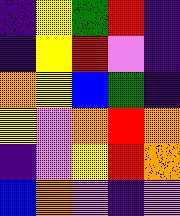[["indigo", "yellow", "green", "red", "indigo"], ["indigo", "yellow", "red", "violet", "indigo"], ["orange", "yellow", "blue", "green", "indigo"], ["yellow", "violet", "orange", "red", "orange"], ["indigo", "violet", "yellow", "red", "orange"], ["blue", "orange", "violet", "indigo", "violet"]]